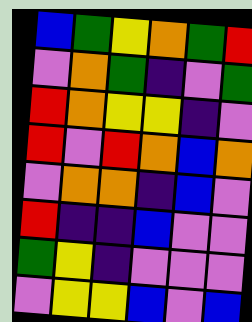[["blue", "green", "yellow", "orange", "green", "red"], ["violet", "orange", "green", "indigo", "violet", "green"], ["red", "orange", "yellow", "yellow", "indigo", "violet"], ["red", "violet", "red", "orange", "blue", "orange"], ["violet", "orange", "orange", "indigo", "blue", "violet"], ["red", "indigo", "indigo", "blue", "violet", "violet"], ["green", "yellow", "indigo", "violet", "violet", "violet"], ["violet", "yellow", "yellow", "blue", "violet", "blue"]]